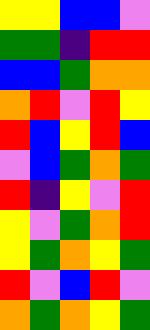[["yellow", "yellow", "blue", "blue", "violet"], ["green", "green", "indigo", "red", "red"], ["blue", "blue", "green", "orange", "orange"], ["orange", "red", "violet", "red", "yellow"], ["red", "blue", "yellow", "red", "blue"], ["violet", "blue", "green", "orange", "green"], ["red", "indigo", "yellow", "violet", "red"], ["yellow", "violet", "green", "orange", "red"], ["yellow", "green", "orange", "yellow", "green"], ["red", "violet", "blue", "red", "violet"], ["orange", "green", "orange", "yellow", "green"]]